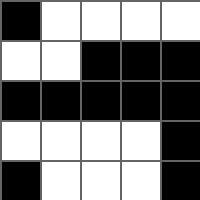[["black", "white", "white", "white", "white"], ["white", "white", "black", "black", "black"], ["black", "black", "black", "black", "black"], ["white", "white", "white", "white", "black"], ["black", "white", "white", "white", "black"]]